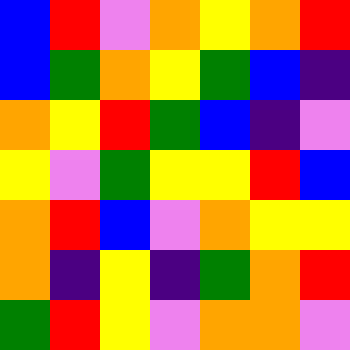[["blue", "red", "violet", "orange", "yellow", "orange", "red"], ["blue", "green", "orange", "yellow", "green", "blue", "indigo"], ["orange", "yellow", "red", "green", "blue", "indigo", "violet"], ["yellow", "violet", "green", "yellow", "yellow", "red", "blue"], ["orange", "red", "blue", "violet", "orange", "yellow", "yellow"], ["orange", "indigo", "yellow", "indigo", "green", "orange", "red"], ["green", "red", "yellow", "violet", "orange", "orange", "violet"]]